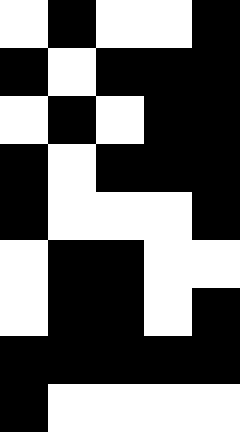[["white", "black", "white", "white", "black"], ["black", "white", "black", "black", "black"], ["white", "black", "white", "black", "black"], ["black", "white", "black", "black", "black"], ["black", "white", "white", "white", "black"], ["white", "black", "black", "white", "white"], ["white", "black", "black", "white", "black"], ["black", "black", "black", "black", "black"], ["black", "white", "white", "white", "white"]]